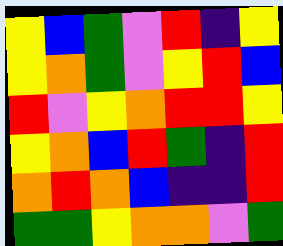[["yellow", "blue", "green", "violet", "red", "indigo", "yellow"], ["yellow", "orange", "green", "violet", "yellow", "red", "blue"], ["red", "violet", "yellow", "orange", "red", "red", "yellow"], ["yellow", "orange", "blue", "red", "green", "indigo", "red"], ["orange", "red", "orange", "blue", "indigo", "indigo", "red"], ["green", "green", "yellow", "orange", "orange", "violet", "green"]]